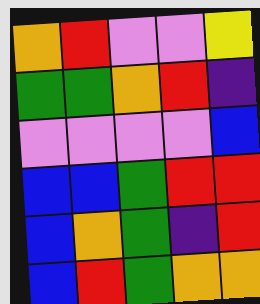[["orange", "red", "violet", "violet", "yellow"], ["green", "green", "orange", "red", "indigo"], ["violet", "violet", "violet", "violet", "blue"], ["blue", "blue", "green", "red", "red"], ["blue", "orange", "green", "indigo", "red"], ["blue", "red", "green", "orange", "orange"]]